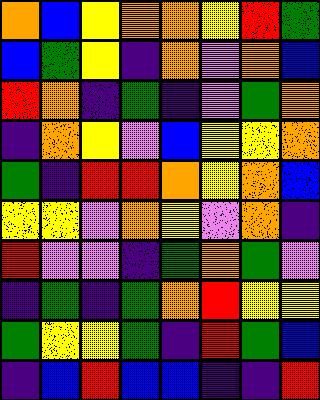[["orange", "blue", "yellow", "orange", "orange", "yellow", "red", "green"], ["blue", "green", "yellow", "indigo", "orange", "violet", "orange", "blue"], ["red", "orange", "indigo", "green", "indigo", "violet", "green", "orange"], ["indigo", "orange", "yellow", "violet", "blue", "yellow", "yellow", "orange"], ["green", "indigo", "red", "red", "orange", "yellow", "orange", "blue"], ["yellow", "yellow", "violet", "orange", "yellow", "violet", "orange", "indigo"], ["red", "violet", "violet", "indigo", "green", "orange", "green", "violet"], ["indigo", "green", "indigo", "green", "orange", "red", "yellow", "yellow"], ["green", "yellow", "yellow", "green", "indigo", "red", "green", "blue"], ["indigo", "blue", "red", "blue", "blue", "indigo", "indigo", "red"]]